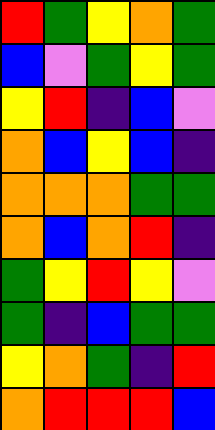[["red", "green", "yellow", "orange", "green"], ["blue", "violet", "green", "yellow", "green"], ["yellow", "red", "indigo", "blue", "violet"], ["orange", "blue", "yellow", "blue", "indigo"], ["orange", "orange", "orange", "green", "green"], ["orange", "blue", "orange", "red", "indigo"], ["green", "yellow", "red", "yellow", "violet"], ["green", "indigo", "blue", "green", "green"], ["yellow", "orange", "green", "indigo", "red"], ["orange", "red", "red", "red", "blue"]]